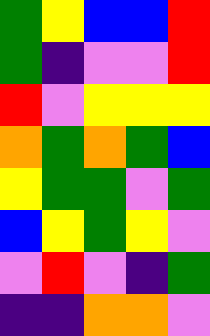[["green", "yellow", "blue", "blue", "red"], ["green", "indigo", "violet", "violet", "red"], ["red", "violet", "yellow", "yellow", "yellow"], ["orange", "green", "orange", "green", "blue"], ["yellow", "green", "green", "violet", "green"], ["blue", "yellow", "green", "yellow", "violet"], ["violet", "red", "violet", "indigo", "green"], ["indigo", "indigo", "orange", "orange", "violet"]]